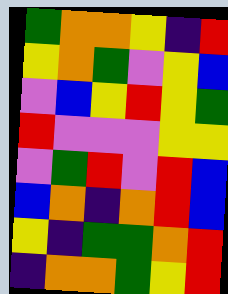[["green", "orange", "orange", "yellow", "indigo", "red"], ["yellow", "orange", "green", "violet", "yellow", "blue"], ["violet", "blue", "yellow", "red", "yellow", "green"], ["red", "violet", "violet", "violet", "yellow", "yellow"], ["violet", "green", "red", "violet", "red", "blue"], ["blue", "orange", "indigo", "orange", "red", "blue"], ["yellow", "indigo", "green", "green", "orange", "red"], ["indigo", "orange", "orange", "green", "yellow", "red"]]